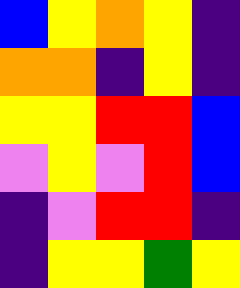[["blue", "yellow", "orange", "yellow", "indigo"], ["orange", "orange", "indigo", "yellow", "indigo"], ["yellow", "yellow", "red", "red", "blue"], ["violet", "yellow", "violet", "red", "blue"], ["indigo", "violet", "red", "red", "indigo"], ["indigo", "yellow", "yellow", "green", "yellow"]]